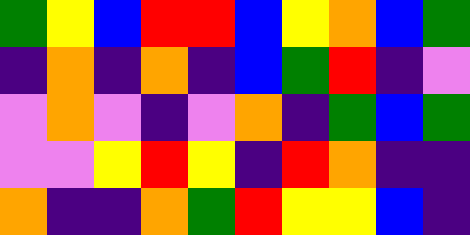[["green", "yellow", "blue", "red", "red", "blue", "yellow", "orange", "blue", "green"], ["indigo", "orange", "indigo", "orange", "indigo", "blue", "green", "red", "indigo", "violet"], ["violet", "orange", "violet", "indigo", "violet", "orange", "indigo", "green", "blue", "green"], ["violet", "violet", "yellow", "red", "yellow", "indigo", "red", "orange", "indigo", "indigo"], ["orange", "indigo", "indigo", "orange", "green", "red", "yellow", "yellow", "blue", "indigo"]]